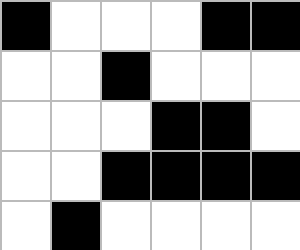[["black", "white", "white", "white", "black", "black"], ["white", "white", "black", "white", "white", "white"], ["white", "white", "white", "black", "black", "white"], ["white", "white", "black", "black", "black", "black"], ["white", "black", "white", "white", "white", "white"]]